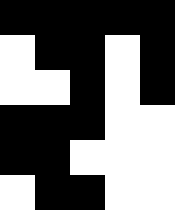[["black", "black", "black", "black", "black"], ["white", "black", "black", "white", "black"], ["white", "white", "black", "white", "black"], ["black", "black", "black", "white", "white"], ["black", "black", "white", "white", "white"], ["white", "black", "black", "white", "white"]]